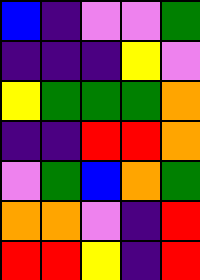[["blue", "indigo", "violet", "violet", "green"], ["indigo", "indigo", "indigo", "yellow", "violet"], ["yellow", "green", "green", "green", "orange"], ["indigo", "indigo", "red", "red", "orange"], ["violet", "green", "blue", "orange", "green"], ["orange", "orange", "violet", "indigo", "red"], ["red", "red", "yellow", "indigo", "red"]]